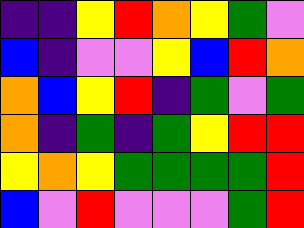[["indigo", "indigo", "yellow", "red", "orange", "yellow", "green", "violet"], ["blue", "indigo", "violet", "violet", "yellow", "blue", "red", "orange"], ["orange", "blue", "yellow", "red", "indigo", "green", "violet", "green"], ["orange", "indigo", "green", "indigo", "green", "yellow", "red", "red"], ["yellow", "orange", "yellow", "green", "green", "green", "green", "red"], ["blue", "violet", "red", "violet", "violet", "violet", "green", "red"]]